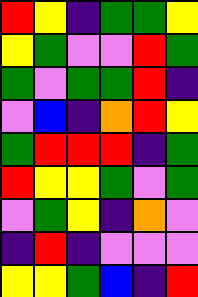[["red", "yellow", "indigo", "green", "green", "yellow"], ["yellow", "green", "violet", "violet", "red", "green"], ["green", "violet", "green", "green", "red", "indigo"], ["violet", "blue", "indigo", "orange", "red", "yellow"], ["green", "red", "red", "red", "indigo", "green"], ["red", "yellow", "yellow", "green", "violet", "green"], ["violet", "green", "yellow", "indigo", "orange", "violet"], ["indigo", "red", "indigo", "violet", "violet", "violet"], ["yellow", "yellow", "green", "blue", "indigo", "red"]]